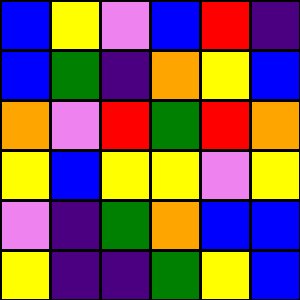[["blue", "yellow", "violet", "blue", "red", "indigo"], ["blue", "green", "indigo", "orange", "yellow", "blue"], ["orange", "violet", "red", "green", "red", "orange"], ["yellow", "blue", "yellow", "yellow", "violet", "yellow"], ["violet", "indigo", "green", "orange", "blue", "blue"], ["yellow", "indigo", "indigo", "green", "yellow", "blue"]]